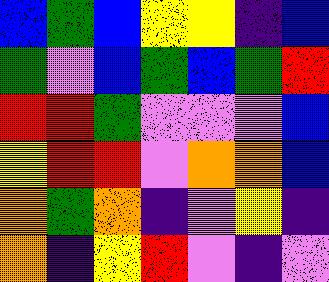[["blue", "green", "blue", "yellow", "yellow", "indigo", "blue"], ["green", "violet", "blue", "green", "blue", "green", "red"], ["red", "red", "green", "violet", "violet", "violet", "blue"], ["yellow", "red", "red", "violet", "orange", "orange", "blue"], ["orange", "green", "orange", "indigo", "violet", "yellow", "indigo"], ["orange", "indigo", "yellow", "red", "violet", "indigo", "violet"]]